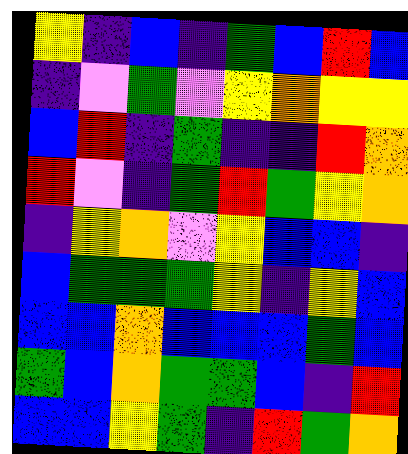[["yellow", "indigo", "blue", "indigo", "green", "blue", "red", "blue"], ["indigo", "violet", "green", "violet", "yellow", "orange", "yellow", "yellow"], ["blue", "red", "indigo", "green", "indigo", "indigo", "red", "orange"], ["red", "violet", "indigo", "green", "red", "green", "yellow", "orange"], ["indigo", "yellow", "orange", "violet", "yellow", "blue", "blue", "indigo"], ["blue", "green", "green", "green", "yellow", "indigo", "yellow", "blue"], ["blue", "blue", "orange", "blue", "blue", "blue", "green", "blue"], ["green", "blue", "orange", "green", "green", "blue", "indigo", "red"], ["blue", "blue", "yellow", "green", "indigo", "red", "green", "orange"]]